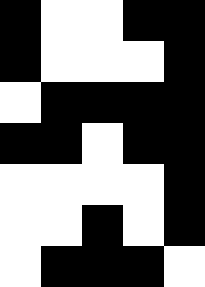[["black", "white", "white", "black", "black"], ["black", "white", "white", "white", "black"], ["white", "black", "black", "black", "black"], ["black", "black", "white", "black", "black"], ["white", "white", "white", "white", "black"], ["white", "white", "black", "white", "black"], ["white", "black", "black", "black", "white"]]